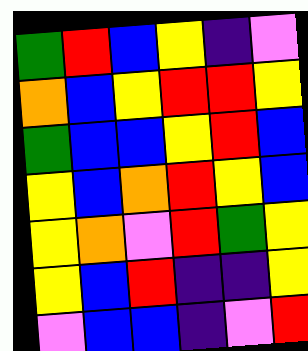[["green", "red", "blue", "yellow", "indigo", "violet"], ["orange", "blue", "yellow", "red", "red", "yellow"], ["green", "blue", "blue", "yellow", "red", "blue"], ["yellow", "blue", "orange", "red", "yellow", "blue"], ["yellow", "orange", "violet", "red", "green", "yellow"], ["yellow", "blue", "red", "indigo", "indigo", "yellow"], ["violet", "blue", "blue", "indigo", "violet", "red"]]